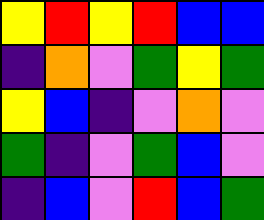[["yellow", "red", "yellow", "red", "blue", "blue"], ["indigo", "orange", "violet", "green", "yellow", "green"], ["yellow", "blue", "indigo", "violet", "orange", "violet"], ["green", "indigo", "violet", "green", "blue", "violet"], ["indigo", "blue", "violet", "red", "blue", "green"]]